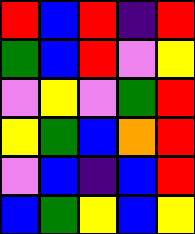[["red", "blue", "red", "indigo", "red"], ["green", "blue", "red", "violet", "yellow"], ["violet", "yellow", "violet", "green", "red"], ["yellow", "green", "blue", "orange", "red"], ["violet", "blue", "indigo", "blue", "red"], ["blue", "green", "yellow", "blue", "yellow"]]